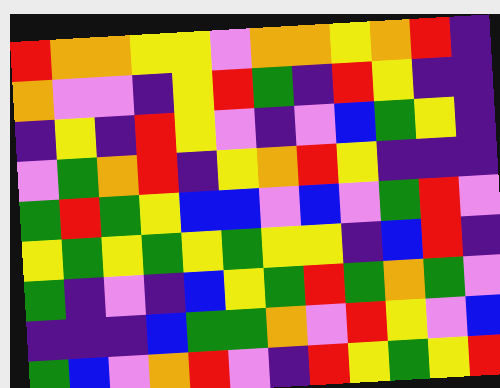[["red", "orange", "orange", "yellow", "yellow", "violet", "orange", "orange", "yellow", "orange", "red", "indigo"], ["orange", "violet", "violet", "indigo", "yellow", "red", "green", "indigo", "red", "yellow", "indigo", "indigo"], ["indigo", "yellow", "indigo", "red", "yellow", "violet", "indigo", "violet", "blue", "green", "yellow", "indigo"], ["violet", "green", "orange", "red", "indigo", "yellow", "orange", "red", "yellow", "indigo", "indigo", "indigo"], ["green", "red", "green", "yellow", "blue", "blue", "violet", "blue", "violet", "green", "red", "violet"], ["yellow", "green", "yellow", "green", "yellow", "green", "yellow", "yellow", "indigo", "blue", "red", "indigo"], ["green", "indigo", "violet", "indigo", "blue", "yellow", "green", "red", "green", "orange", "green", "violet"], ["indigo", "indigo", "indigo", "blue", "green", "green", "orange", "violet", "red", "yellow", "violet", "blue"], ["green", "blue", "violet", "orange", "red", "violet", "indigo", "red", "yellow", "green", "yellow", "red"]]